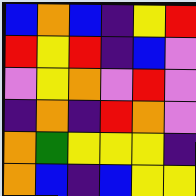[["blue", "orange", "blue", "indigo", "yellow", "red"], ["red", "yellow", "red", "indigo", "blue", "violet"], ["violet", "yellow", "orange", "violet", "red", "violet"], ["indigo", "orange", "indigo", "red", "orange", "violet"], ["orange", "green", "yellow", "yellow", "yellow", "indigo"], ["orange", "blue", "indigo", "blue", "yellow", "yellow"]]